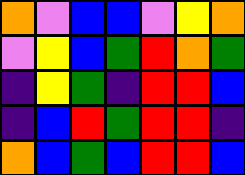[["orange", "violet", "blue", "blue", "violet", "yellow", "orange"], ["violet", "yellow", "blue", "green", "red", "orange", "green"], ["indigo", "yellow", "green", "indigo", "red", "red", "blue"], ["indigo", "blue", "red", "green", "red", "red", "indigo"], ["orange", "blue", "green", "blue", "red", "red", "blue"]]